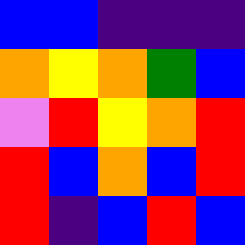[["blue", "blue", "indigo", "indigo", "indigo"], ["orange", "yellow", "orange", "green", "blue"], ["violet", "red", "yellow", "orange", "red"], ["red", "blue", "orange", "blue", "red"], ["red", "indigo", "blue", "red", "blue"]]